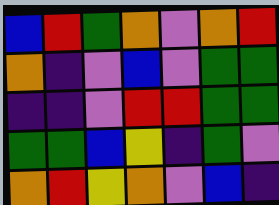[["blue", "red", "green", "orange", "violet", "orange", "red"], ["orange", "indigo", "violet", "blue", "violet", "green", "green"], ["indigo", "indigo", "violet", "red", "red", "green", "green"], ["green", "green", "blue", "yellow", "indigo", "green", "violet"], ["orange", "red", "yellow", "orange", "violet", "blue", "indigo"]]